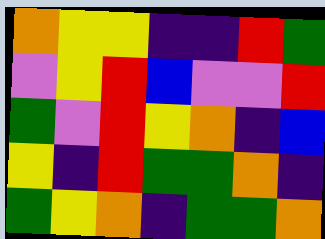[["orange", "yellow", "yellow", "indigo", "indigo", "red", "green"], ["violet", "yellow", "red", "blue", "violet", "violet", "red"], ["green", "violet", "red", "yellow", "orange", "indigo", "blue"], ["yellow", "indigo", "red", "green", "green", "orange", "indigo"], ["green", "yellow", "orange", "indigo", "green", "green", "orange"]]